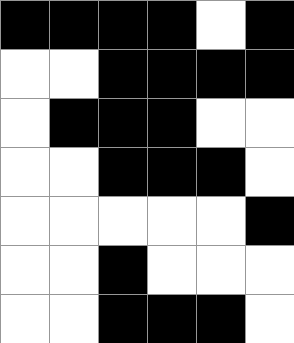[["black", "black", "black", "black", "white", "black"], ["white", "white", "black", "black", "black", "black"], ["white", "black", "black", "black", "white", "white"], ["white", "white", "black", "black", "black", "white"], ["white", "white", "white", "white", "white", "black"], ["white", "white", "black", "white", "white", "white"], ["white", "white", "black", "black", "black", "white"]]